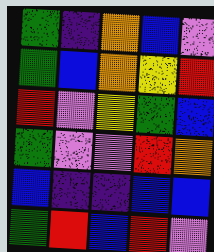[["green", "indigo", "orange", "blue", "violet"], ["green", "blue", "orange", "yellow", "red"], ["red", "violet", "yellow", "green", "blue"], ["green", "violet", "violet", "red", "orange"], ["blue", "indigo", "indigo", "blue", "blue"], ["green", "red", "blue", "red", "violet"]]